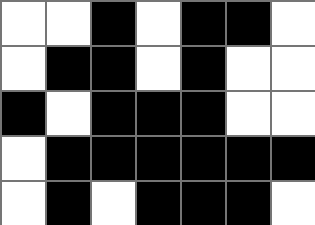[["white", "white", "black", "white", "black", "black", "white"], ["white", "black", "black", "white", "black", "white", "white"], ["black", "white", "black", "black", "black", "white", "white"], ["white", "black", "black", "black", "black", "black", "black"], ["white", "black", "white", "black", "black", "black", "white"]]